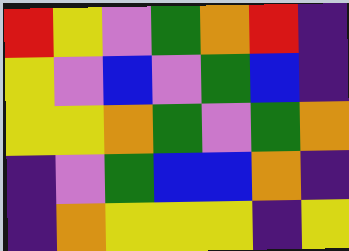[["red", "yellow", "violet", "green", "orange", "red", "indigo"], ["yellow", "violet", "blue", "violet", "green", "blue", "indigo"], ["yellow", "yellow", "orange", "green", "violet", "green", "orange"], ["indigo", "violet", "green", "blue", "blue", "orange", "indigo"], ["indigo", "orange", "yellow", "yellow", "yellow", "indigo", "yellow"]]